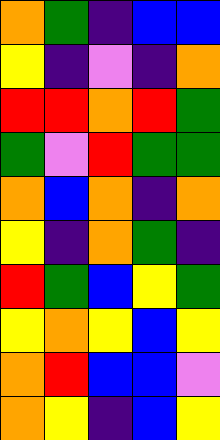[["orange", "green", "indigo", "blue", "blue"], ["yellow", "indigo", "violet", "indigo", "orange"], ["red", "red", "orange", "red", "green"], ["green", "violet", "red", "green", "green"], ["orange", "blue", "orange", "indigo", "orange"], ["yellow", "indigo", "orange", "green", "indigo"], ["red", "green", "blue", "yellow", "green"], ["yellow", "orange", "yellow", "blue", "yellow"], ["orange", "red", "blue", "blue", "violet"], ["orange", "yellow", "indigo", "blue", "yellow"]]